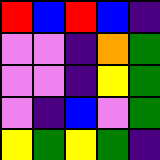[["red", "blue", "red", "blue", "indigo"], ["violet", "violet", "indigo", "orange", "green"], ["violet", "violet", "indigo", "yellow", "green"], ["violet", "indigo", "blue", "violet", "green"], ["yellow", "green", "yellow", "green", "indigo"]]